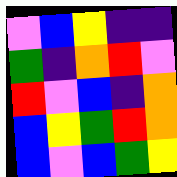[["violet", "blue", "yellow", "indigo", "indigo"], ["green", "indigo", "orange", "red", "violet"], ["red", "violet", "blue", "indigo", "orange"], ["blue", "yellow", "green", "red", "orange"], ["blue", "violet", "blue", "green", "yellow"]]